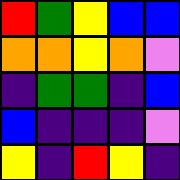[["red", "green", "yellow", "blue", "blue"], ["orange", "orange", "yellow", "orange", "violet"], ["indigo", "green", "green", "indigo", "blue"], ["blue", "indigo", "indigo", "indigo", "violet"], ["yellow", "indigo", "red", "yellow", "indigo"]]